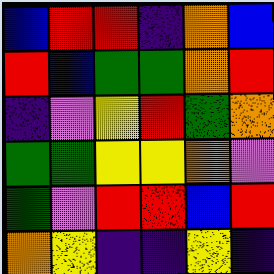[["blue", "red", "red", "indigo", "orange", "blue"], ["red", "blue", "green", "green", "orange", "red"], ["indigo", "violet", "yellow", "red", "green", "orange"], ["green", "green", "yellow", "yellow", "orange", "violet"], ["green", "violet", "red", "red", "blue", "red"], ["orange", "yellow", "indigo", "indigo", "yellow", "indigo"]]